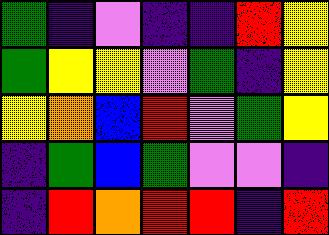[["green", "indigo", "violet", "indigo", "indigo", "red", "yellow"], ["green", "yellow", "yellow", "violet", "green", "indigo", "yellow"], ["yellow", "orange", "blue", "red", "violet", "green", "yellow"], ["indigo", "green", "blue", "green", "violet", "violet", "indigo"], ["indigo", "red", "orange", "red", "red", "indigo", "red"]]